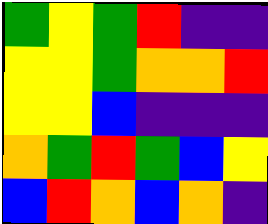[["green", "yellow", "green", "red", "indigo", "indigo"], ["yellow", "yellow", "green", "orange", "orange", "red"], ["yellow", "yellow", "blue", "indigo", "indigo", "indigo"], ["orange", "green", "red", "green", "blue", "yellow"], ["blue", "red", "orange", "blue", "orange", "indigo"]]